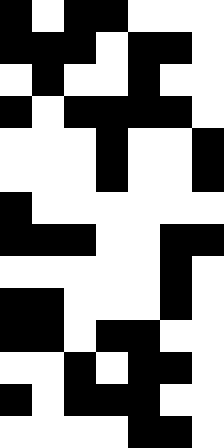[["black", "white", "black", "black", "white", "white", "white"], ["black", "black", "black", "white", "black", "black", "white"], ["white", "black", "white", "white", "black", "white", "white"], ["black", "white", "black", "black", "black", "black", "white"], ["white", "white", "white", "black", "white", "white", "black"], ["white", "white", "white", "black", "white", "white", "black"], ["black", "white", "white", "white", "white", "white", "white"], ["black", "black", "black", "white", "white", "black", "black"], ["white", "white", "white", "white", "white", "black", "white"], ["black", "black", "white", "white", "white", "black", "white"], ["black", "black", "white", "black", "black", "white", "white"], ["white", "white", "black", "white", "black", "black", "white"], ["black", "white", "black", "black", "black", "white", "white"], ["white", "white", "white", "white", "black", "black", "white"]]